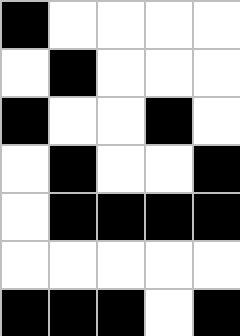[["black", "white", "white", "white", "white"], ["white", "black", "white", "white", "white"], ["black", "white", "white", "black", "white"], ["white", "black", "white", "white", "black"], ["white", "black", "black", "black", "black"], ["white", "white", "white", "white", "white"], ["black", "black", "black", "white", "black"]]